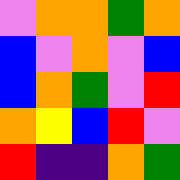[["violet", "orange", "orange", "green", "orange"], ["blue", "violet", "orange", "violet", "blue"], ["blue", "orange", "green", "violet", "red"], ["orange", "yellow", "blue", "red", "violet"], ["red", "indigo", "indigo", "orange", "green"]]